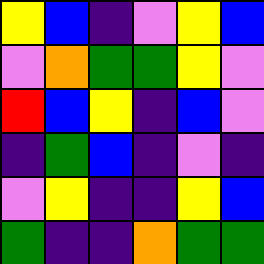[["yellow", "blue", "indigo", "violet", "yellow", "blue"], ["violet", "orange", "green", "green", "yellow", "violet"], ["red", "blue", "yellow", "indigo", "blue", "violet"], ["indigo", "green", "blue", "indigo", "violet", "indigo"], ["violet", "yellow", "indigo", "indigo", "yellow", "blue"], ["green", "indigo", "indigo", "orange", "green", "green"]]